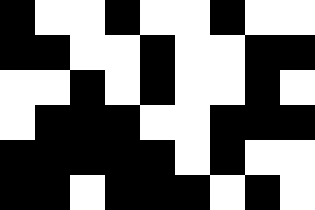[["black", "white", "white", "black", "white", "white", "black", "white", "white"], ["black", "black", "white", "white", "black", "white", "white", "black", "black"], ["white", "white", "black", "white", "black", "white", "white", "black", "white"], ["white", "black", "black", "black", "white", "white", "black", "black", "black"], ["black", "black", "black", "black", "black", "white", "black", "white", "white"], ["black", "black", "white", "black", "black", "black", "white", "black", "white"]]